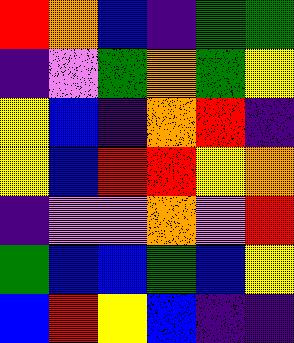[["red", "orange", "blue", "indigo", "green", "green"], ["indigo", "violet", "green", "orange", "green", "yellow"], ["yellow", "blue", "indigo", "orange", "red", "indigo"], ["yellow", "blue", "red", "red", "yellow", "orange"], ["indigo", "violet", "violet", "orange", "violet", "red"], ["green", "blue", "blue", "green", "blue", "yellow"], ["blue", "red", "yellow", "blue", "indigo", "indigo"]]